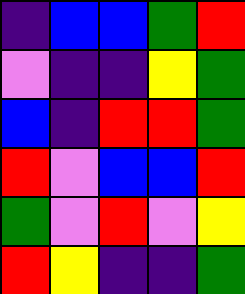[["indigo", "blue", "blue", "green", "red"], ["violet", "indigo", "indigo", "yellow", "green"], ["blue", "indigo", "red", "red", "green"], ["red", "violet", "blue", "blue", "red"], ["green", "violet", "red", "violet", "yellow"], ["red", "yellow", "indigo", "indigo", "green"]]